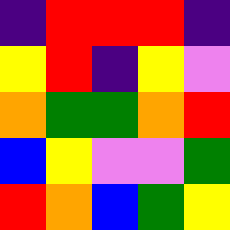[["indigo", "red", "red", "red", "indigo"], ["yellow", "red", "indigo", "yellow", "violet"], ["orange", "green", "green", "orange", "red"], ["blue", "yellow", "violet", "violet", "green"], ["red", "orange", "blue", "green", "yellow"]]